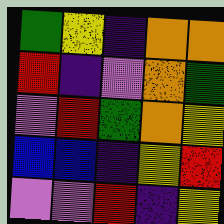[["green", "yellow", "indigo", "orange", "orange"], ["red", "indigo", "violet", "orange", "green"], ["violet", "red", "green", "orange", "yellow"], ["blue", "blue", "indigo", "yellow", "red"], ["violet", "violet", "red", "indigo", "yellow"]]